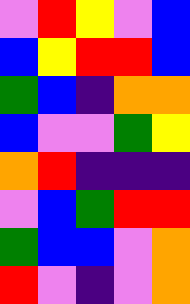[["violet", "red", "yellow", "violet", "blue"], ["blue", "yellow", "red", "red", "blue"], ["green", "blue", "indigo", "orange", "orange"], ["blue", "violet", "violet", "green", "yellow"], ["orange", "red", "indigo", "indigo", "indigo"], ["violet", "blue", "green", "red", "red"], ["green", "blue", "blue", "violet", "orange"], ["red", "violet", "indigo", "violet", "orange"]]